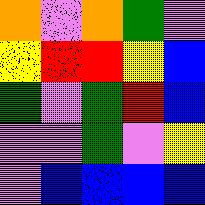[["orange", "violet", "orange", "green", "violet"], ["yellow", "red", "red", "yellow", "blue"], ["green", "violet", "green", "red", "blue"], ["violet", "violet", "green", "violet", "yellow"], ["violet", "blue", "blue", "blue", "blue"]]